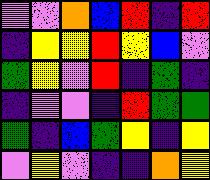[["violet", "violet", "orange", "blue", "red", "indigo", "red"], ["indigo", "yellow", "yellow", "red", "yellow", "blue", "violet"], ["green", "yellow", "violet", "red", "indigo", "green", "indigo"], ["indigo", "violet", "violet", "indigo", "red", "green", "green"], ["green", "indigo", "blue", "green", "yellow", "indigo", "yellow"], ["violet", "yellow", "violet", "indigo", "indigo", "orange", "yellow"]]